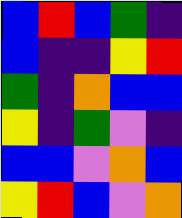[["blue", "red", "blue", "green", "indigo"], ["blue", "indigo", "indigo", "yellow", "red"], ["green", "indigo", "orange", "blue", "blue"], ["yellow", "indigo", "green", "violet", "indigo"], ["blue", "blue", "violet", "orange", "blue"], ["yellow", "red", "blue", "violet", "orange"]]